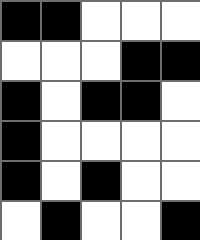[["black", "black", "white", "white", "white"], ["white", "white", "white", "black", "black"], ["black", "white", "black", "black", "white"], ["black", "white", "white", "white", "white"], ["black", "white", "black", "white", "white"], ["white", "black", "white", "white", "black"]]